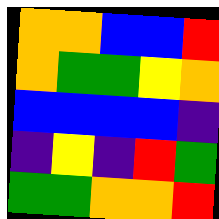[["orange", "orange", "blue", "blue", "red"], ["orange", "green", "green", "yellow", "orange"], ["blue", "blue", "blue", "blue", "indigo"], ["indigo", "yellow", "indigo", "red", "green"], ["green", "green", "orange", "orange", "red"]]